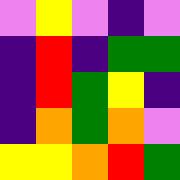[["violet", "yellow", "violet", "indigo", "violet"], ["indigo", "red", "indigo", "green", "green"], ["indigo", "red", "green", "yellow", "indigo"], ["indigo", "orange", "green", "orange", "violet"], ["yellow", "yellow", "orange", "red", "green"]]